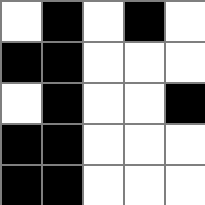[["white", "black", "white", "black", "white"], ["black", "black", "white", "white", "white"], ["white", "black", "white", "white", "black"], ["black", "black", "white", "white", "white"], ["black", "black", "white", "white", "white"]]